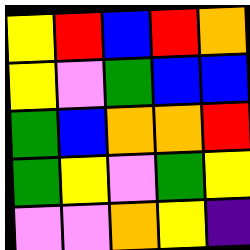[["yellow", "red", "blue", "red", "orange"], ["yellow", "violet", "green", "blue", "blue"], ["green", "blue", "orange", "orange", "red"], ["green", "yellow", "violet", "green", "yellow"], ["violet", "violet", "orange", "yellow", "indigo"]]